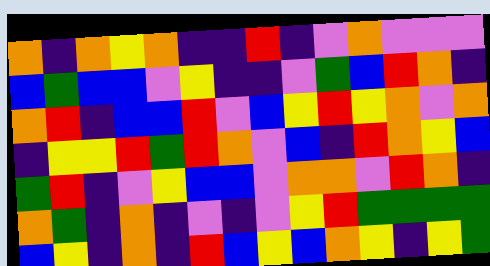[["orange", "indigo", "orange", "yellow", "orange", "indigo", "indigo", "red", "indigo", "violet", "orange", "violet", "violet", "violet"], ["blue", "green", "blue", "blue", "violet", "yellow", "indigo", "indigo", "violet", "green", "blue", "red", "orange", "indigo"], ["orange", "red", "indigo", "blue", "blue", "red", "violet", "blue", "yellow", "red", "yellow", "orange", "violet", "orange"], ["indigo", "yellow", "yellow", "red", "green", "red", "orange", "violet", "blue", "indigo", "red", "orange", "yellow", "blue"], ["green", "red", "indigo", "violet", "yellow", "blue", "blue", "violet", "orange", "orange", "violet", "red", "orange", "indigo"], ["orange", "green", "indigo", "orange", "indigo", "violet", "indigo", "violet", "yellow", "red", "green", "green", "green", "green"], ["blue", "yellow", "indigo", "orange", "indigo", "red", "blue", "yellow", "blue", "orange", "yellow", "indigo", "yellow", "green"]]